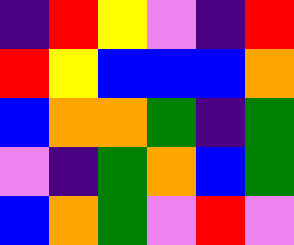[["indigo", "red", "yellow", "violet", "indigo", "red"], ["red", "yellow", "blue", "blue", "blue", "orange"], ["blue", "orange", "orange", "green", "indigo", "green"], ["violet", "indigo", "green", "orange", "blue", "green"], ["blue", "orange", "green", "violet", "red", "violet"]]